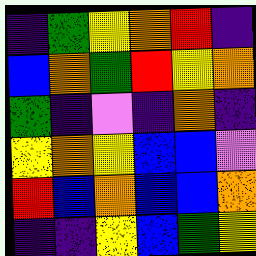[["indigo", "green", "yellow", "orange", "red", "indigo"], ["blue", "orange", "green", "red", "yellow", "orange"], ["green", "indigo", "violet", "indigo", "orange", "indigo"], ["yellow", "orange", "yellow", "blue", "blue", "violet"], ["red", "blue", "orange", "blue", "blue", "orange"], ["indigo", "indigo", "yellow", "blue", "green", "yellow"]]